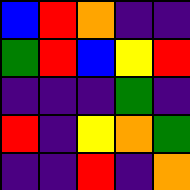[["blue", "red", "orange", "indigo", "indigo"], ["green", "red", "blue", "yellow", "red"], ["indigo", "indigo", "indigo", "green", "indigo"], ["red", "indigo", "yellow", "orange", "green"], ["indigo", "indigo", "red", "indigo", "orange"]]